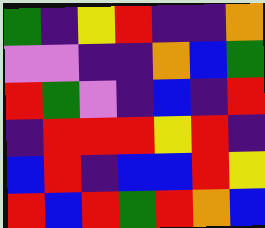[["green", "indigo", "yellow", "red", "indigo", "indigo", "orange"], ["violet", "violet", "indigo", "indigo", "orange", "blue", "green"], ["red", "green", "violet", "indigo", "blue", "indigo", "red"], ["indigo", "red", "red", "red", "yellow", "red", "indigo"], ["blue", "red", "indigo", "blue", "blue", "red", "yellow"], ["red", "blue", "red", "green", "red", "orange", "blue"]]